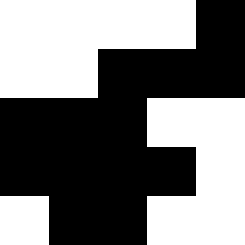[["white", "white", "white", "white", "black"], ["white", "white", "black", "black", "black"], ["black", "black", "black", "white", "white"], ["black", "black", "black", "black", "white"], ["white", "black", "black", "white", "white"]]